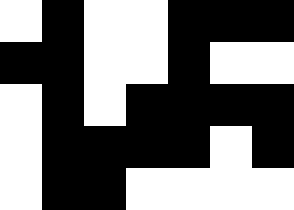[["white", "black", "white", "white", "black", "black", "black"], ["black", "black", "white", "white", "black", "white", "white"], ["white", "black", "white", "black", "black", "black", "black"], ["white", "black", "black", "black", "black", "white", "black"], ["white", "black", "black", "white", "white", "white", "white"]]